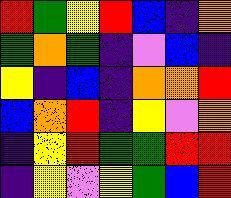[["red", "green", "yellow", "red", "blue", "indigo", "orange"], ["green", "orange", "green", "indigo", "violet", "blue", "indigo"], ["yellow", "indigo", "blue", "indigo", "orange", "orange", "red"], ["blue", "orange", "red", "indigo", "yellow", "violet", "orange"], ["indigo", "yellow", "red", "green", "green", "red", "red"], ["indigo", "yellow", "violet", "yellow", "green", "blue", "red"]]